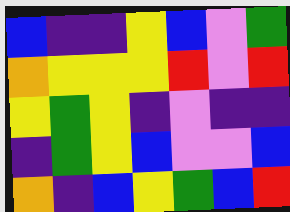[["blue", "indigo", "indigo", "yellow", "blue", "violet", "green"], ["orange", "yellow", "yellow", "yellow", "red", "violet", "red"], ["yellow", "green", "yellow", "indigo", "violet", "indigo", "indigo"], ["indigo", "green", "yellow", "blue", "violet", "violet", "blue"], ["orange", "indigo", "blue", "yellow", "green", "blue", "red"]]